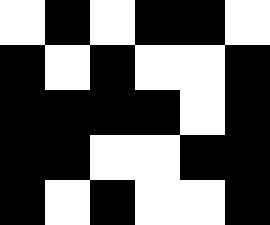[["white", "black", "white", "black", "black", "white"], ["black", "white", "black", "white", "white", "black"], ["black", "black", "black", "black", "white", "black"], ["black", "black", "white", "white", "black", "black"], ["black", "white", "black", "white", "white", "black"]]